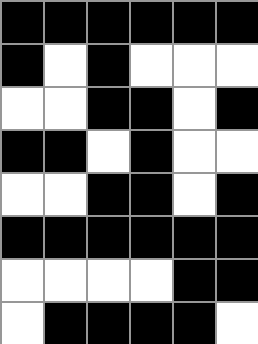[["black", "black", "black", "black", "black", "black"], ["black", "white", "black", "white", "white", "white"], ["white", "white", "black", "black", "white", "black"], ["black", "black", "white", "black", "white", "white"], ["white", "white", "black", "black", "white", "black"], ["black", "black", "black", "black", "black", "black"], ["white", "white", "white", "white", "black", "black"], ["white", "black", "black", "black", "black", "white"]]